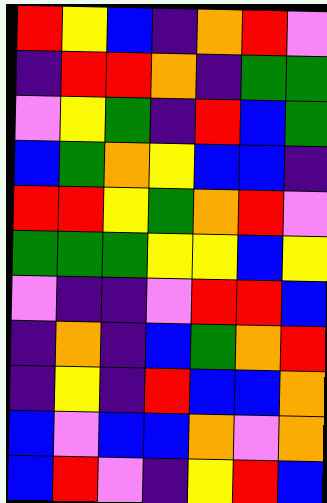[["red", "yellow", "blue", "indigo", "orange", "red", "violet"], ["indigo", "red", "red", "orange", "indigo", "green", "green"], ["violet", "yellow", "green", "indigo", "red", "blue", "green"], ["blue", "green", "orange", "yellow", "blue", "blue", "indigo"], ["red", "red", "yellow", "green", "orange", "red", "violet"], ["green", "green", "green", "yellow", "yellow", "blue", "yellow"], ["violet", "indigo", "indigo", "violet", "red", "red", "blue"], ["indigo", "orange", "indigo", "blue", "green", "orange", "red"], ["indigo", "yellow", "indigo", "red", "blue", "blue", "orange"], ["blue", "violet", "blue", "blue", "orange", "violet", "orange"], ["blue", "red", "violet", "indigo", "yellow", "red", "blue"]]